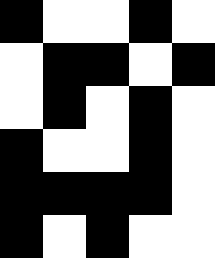[["black", "white", "white", "black", "white"], ["white", "black", "black", "white", "black"], ["white", "black", "white", "black", "white"], ["black", "white", "white", "black", "white"], ["black", "black", "black", "black", "white"], ["black", "white", "black", "white", "white"]]